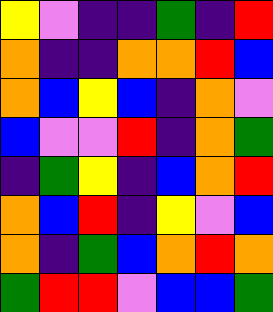[["yellow", "violet", "indigo", "indigo", "green", "indigo", "red"], ["orange", "indigo", "indigo", "orange", "orange", "red", "blue"], ["orange", "blue", "yellow", "blue", "indigo", "orange", "violet"], ["blue", "violet", "violet", "red", "indigo", "orange", "green"], ["indigo", "green", "yellow", "indigo", "blue", "orange", "red"], ["orange", "blue", "red", "indigo", "yellow", "violet", "blue"], ["orange", "indigo", "green", "blue", "orange", "red", "orange"], ["green", "red", "red", "violet", "blue", "blue", "green"]]